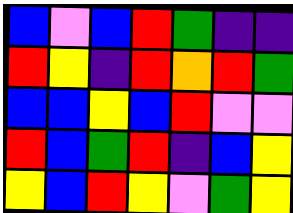[["blue", "violet", "blue", "red", "green", "indigo", "indigo"], ["red", "yellow", "indigo", "red", "orange", "red", "green"], ["blue", "blue", "yellow", "blue", "red", "violet", "violet"], ["red", "blue", "green", "red", "indigo", "blue", "yellow"], ["yellow", "blue", "red", "yellow", "violet", "green", "yellow"]]